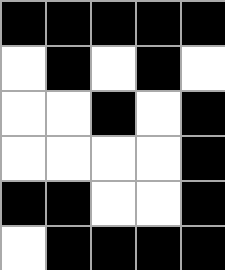[["black", "black", "black", "black", "black"], ["white", "black", "white", "black", "white"], ["white", "white", "black", "white", "black"], ["white", "white", "white", "white", "black"], ["black", "black", "white", "white", "black"], ["white", "black", "black", "black", "black"]]